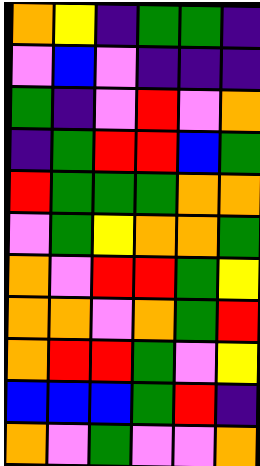[["orange", "yellow", "indigo", "green", "green", "indigo"], ["violet", "blue", "violet", "indigo", "indigo", "indigo"], ["green", "indigo", "violet", "red", "violet", "orange"], ["indigo", "green", "red", "red", "blue", "green"], ["red", "green", "green", "green", "orange", "orange"], ["violet", "green", "yellow", "orange", "orange", "green"], ["orange", "violet", "red", "red", "green", "yellow"], ["orange", "orange", "violet", "orange", "green", "red"], ["orange", "red", "red", "green", "violet", "yellow"], ["blue", "blue", "blue", "green", "red", "indigo"], ["orange", "violet", "green", "violet", "violet", "orange"]]